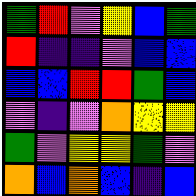[["green", "red", "violet", "yellow", "blue", "green"], ["red", "indigo", "indigo", "violet", "blue", "blue"], ["blue", "blue", "red", "red", "green", "blue"], ["violet", "indigo", "violet", "orange", "yellow", "yellow"], ["green", "violet", "yellow", "yellow", "green", "violet"], ["orange", "blue", "orange", "blue", "indigo", "blue"]]